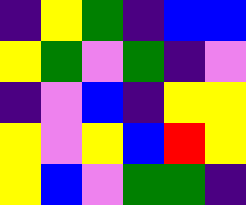[["indigo", "yellow", "green", "indigo", "blue", "blue"], ["yellow", "green", "violet", "green", "indigo", "violet"], ["indigo", "violet", "blue", "indigo", "yellow", "yellow"], ["yellow", "violet", "yellow", "blue", "red", "yellow"], ["yellow", "blue", "violet", "green", "green", "indigo"]]